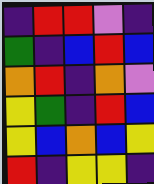[["indigo", "red", "red", "violet", "indigo"], ["green", "indigo", "blue", "red", "blue"], ["orange", "red", "indigo", "orange", "violet"], ["yellow", "green", "indigo", "red", "blue"], ["yellow", "blue", "orange", "blue", "yellow"], ["red", "indigo", "yellow", "yellow", "indigo"]]